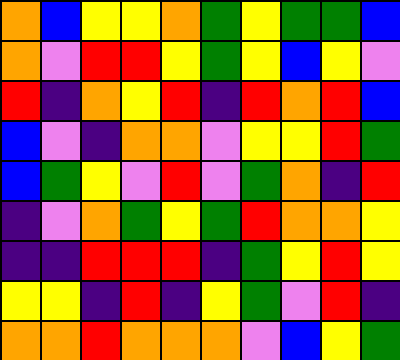[["orange", "blue", "yellow", "yellow", "orange", "green", "yellow", "green", "green", "blue"], ["orange", "violet", "red", "red", "yellow", "green", "yellow", "blue", "yellow", "violet"], ["red", "indigo", "orange", "yellow", "red", "indigo", "red", "orange", "red", "blue"], ["blue", "violet", "indigo", "orange", "orange", "violet", "yellow", "yellow", "red", "green"], ["blue", "green", "yellow", "violet", "red", "violet", "green", "orange", "indigo", "red"], ["indigo", "violet", "orange", "green", "yellow", "green", "red", "orange", "orange", "yellow"], ["indigo", "indigo", "red", "red", "red", "indigo", "green", "yellow", "red", "yellow"], ["yellow", "yellow", "indigo", "red", "indigo", "yellow", "green", "violet", "red", "indigo"], ["orange", "orange", "red", "orange", "orange", "orange", "violet", "blue", "yellow", "green"]]